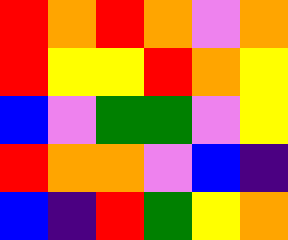[["red", "orange", "red", "orange", "violet", "orange"], ["red", "yellow", "yellow", "red", "orange", "yellow"], ["blue", "violet", "green", "green", "violet", "yellow"], ["red", "orange", "orange", "violet", "blue", "indigo"], ["blue", "indigo", "red", "green", "yellow", "orange"]]